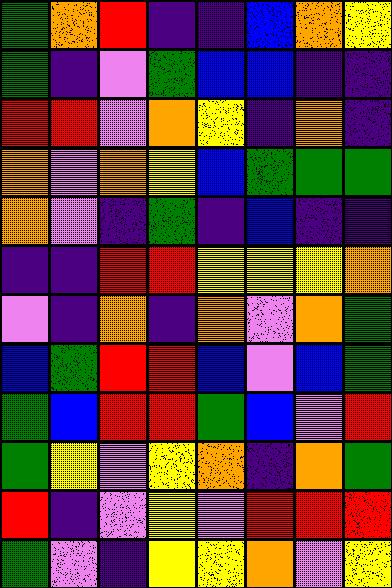[["green", "orange", "red", "indigo", "indigo", "blue", "orange", "yellow"], ["green", "indigo", "violet", "green", "blue", "blue", "indigo", "indigo"], ["red", "red", "violet", "orange", "yellow", "indigo", "orange", "indigo"], ["orange", "violet", "orange", "yellow", "blue", "green", "green", "green"], ["orange", "violet", "indigo", "green", "indigo", "blue", "indigo", "indigo"], ["indigo", "indigo", "red", "red", "yellow", "yellow", "yellow", "orange"], ["violet", "indigo", "orange", "indigo", "orange", "violet", "orange", "green"], ["blue", "green", "red", "red", "blue", "violet", "blue", "green"], ["green", "blue", "red", "red", "green", "blue", "violet", "red"], ["green", "yellow", "violet", "yellow", "orange", "indigo", "orange", "green"], ["red", "indigo", "violet", "yellow", "violet", "red", "red", "red"], ["green", "violet", "indigo", "yellow", "yellow", "orange", "violet", "yellow"]]